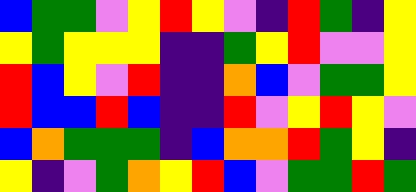[["blue", "green", "green", "violet", "yellow", "red", "yellow", "violet", "indigo", "red", "green", "indigo", "yellow"], ["yellow", "green", "yellow", "yellow", "yellow", "indigo", "indigo", "green", "yellow", "red", "violet", "violet", "yellow"], ["red", "blue", "yellow", "violet", "red", "indigo", "indigo", "orange", "blue", "violet", "green", "green", "yellow"], ["red", "blue", "blue", "red", "blue", "indigo", "indigo", "red", "violet", "yellow", "red", "yellow", "violet"], ["blue", "orange", "green", "green", "green", "indigo", "blue", "orange", "orange", "red", "green", "yellow", "indigo"], ["yellow", "indigo", "violet", "green", "orange", "yellow", "red", "blue", "violet", "green", "green", "red", "green"]]